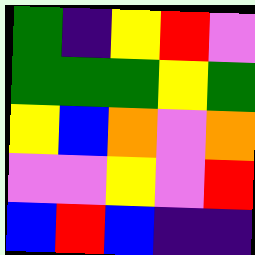[["green", "indigo", "yellow", "red", "violet"], ["green", "green", "green", "yellow", "green"], ["yellow", "blue", "orange", "violet", "orange"], ["violet", "violet", "yellow", "violet", "red"], ["blue", "red", "blue", "indigo", "indigo"]]